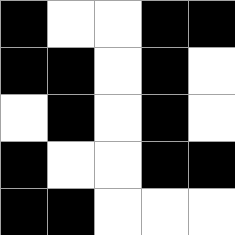[["black", "white", "white", "black", "black"], ["black", "black", "white", "black", "white"], ["white", "black", "white", "black", "white"], ["black", "white", "white", "black", "black"], ["black", "black", "white", "white", "white"]]